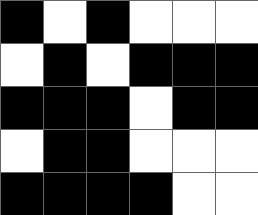[["black", "white", "black", "white", "white", "white"], ["white", "black", "white", "black", "black", "black"], ["black", "black", "black", "white", "black", "black"], ["white", "black", "black", "white", "white", "white"], ["black", "black", "black", "black", "white", "white"]]